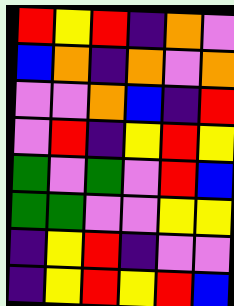[["red", "yellow", "red", "indigo", "orange", "violet"], ["blue", "orange", "indigo", "orange", "violet", "orange"], ["violet", "violet", "orange", "blue", "indigo", "red"], ["violet", "red", "indigo", "yellow", "red", "yellow"], ["green", "violet", "green", "violet", "red", "blue"], ["green", "green", "violet", "violet", "yellow", "yellow"], ["indigo", "yellow", "red", "indigo", "violet", "violet"], ["indigo", "yellow", "red", "yellow", "red", "blue"]]